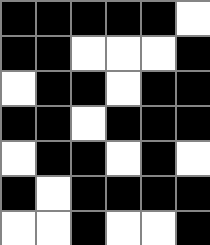[["black", "black", "black", "black", "black", "white"], ["black", "black", "white", "white", "white", "black"], ["white", "black", "black", "white", "black", "black"], ["black", "black", "white", "black", "black", "black"], ["white", "black", "black", "white", "black", "white"], ["black", "white", "black", "black", "black", "black"], ["white", "white", "black", "white", "white", "black"]]